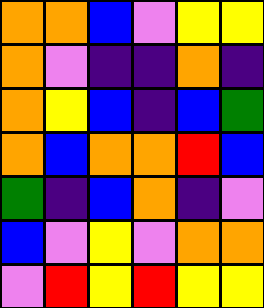[["orange", "orange", "blue", "violet", "yellow", "yellow"], ["orange", "violet", "indigo", "indigo", "orange", "indigo"], ["orange", "yellow", "blue", "indigo", "blue", "green"], ["orange", "blue", "orange", "orange", "red", "blue"], ["green", "indigo", "blue", "orange", "indigo", "violet"], ["blue", "violet", "yellow", "violet", "orange", "orange"], ["violet", "red", "yellow", "red", "yellow", "yellow"]]